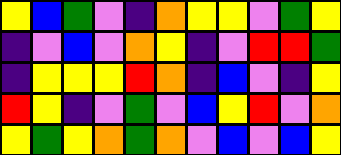[["yellow", "blue", "green", "violet", "indigo", "orange", "yellow", "yellow", "violet", "green", "yellow"], ["indigo", "violet", "blue", "violet", "orange", "yellow", "indigo", "violet", "red", "red", "green"], ["indigo", "yellow", "yellow", "yellow", "red", "orange", "indigo", "blue", "violet", "indigo", "yellow"], ["red", "yellow", "indigo", "violet", "green", "violet", "blue", "yellow", "red", "violet", "orange"], ["yellow", "green", "yellow", "orange", "green", "orange", "violet", "blue", "violet", "blue", "yellow"]]